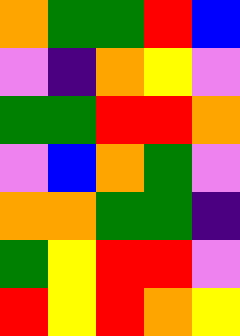[["orange", "green", "green", "red", "blue"], ["violet", "indigo", "orange", "yellow", "violet"], ["green", "green", "red", "red", "orange"], ["violet", "blue", "orange", "green", "violet"], ["orange", "orange", "green", "green", "indigo"], ["green", "yellow", "red", "red", "violet"], ["red", "yellow", "red", "orange", "yellow"]]